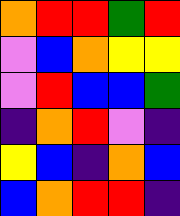[["orange", "red", "red", "green", "red"], ["violet", "blue", "orange", "yellow", "yellow"], ["violet", "red", "blue", "blue", "green"], ["indigo", "orange", "red", "violet", "indigo"], ["yellow", "blue", "indigo", "orange", "blue"], ["blue", "orange", "red", "red", "indigo"]]